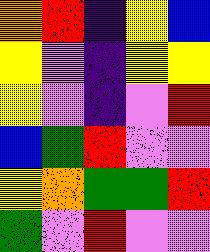[["orange", "red", "indigo", "yellow", "blue"], ["yellow", "violet", "indigo", "yellow", "yellow"], ["yellow", "violet", "indigo", "violet", "red"], ["blue", "green", "red", "violet", "violet"], ["yellow", "orange", "green", "green", "red"], ["green", "violet", "red", "violet", "violet"]]